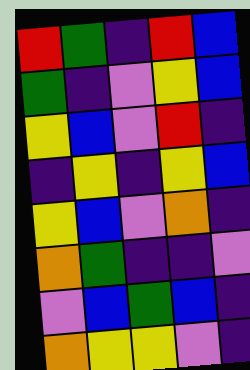[["red", "green", "indigo", "red", "blue"], ["green", "indigo", "violet", "yellow", "blue"], ["yellow", "blue", "violet", "red", "indigo"], ["indigo", "yellow", "indigo", "yellow", "blue"], ["yellow", "blue", "violet", "orange", "indigo"], ["orange", "green", "indigo", "indigo", "violet"], ["violet", "blue", "green", "blue", "indigo"], ["orange", "yellow", "yellow", "violet", "indigo"]]